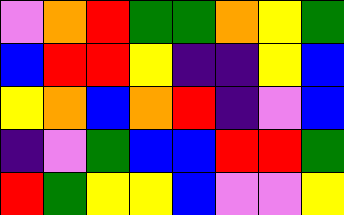[["violet", "orange", "red", "green", "green", "orange", "yellow", "green"], ["blue", "red", "red", "yellow", "indigo", "indigo", "yellow", "blue"], ["yellow", "orange", "blue", "orange", "red", "indigo", "violet", "blue"], ["indigo", "violet", "green", "blue", "blue", "red", "red", "green"], ["red", "green", "yellow", "yellow", "blue", "violet", "violet", "yellow"]]